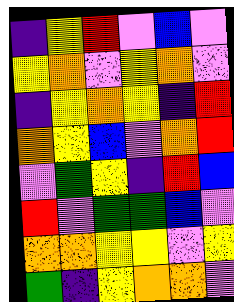[["indigo", "yellow", "red", "violet", "blue", "violet"], ["yellow", "orange", "violet", "yellow", "orange", "violet"], ["indigo", "yellow", "orange", "yellow", "indigo", "red"], ["orange", "yellow", "blue", "violet", "orange", "red"], ["violet", "green", "yellow", "indigo", "red", "blue"], ["red", "violet", "green", "green", "blue", "violet"], ["orange", "orange", "yellow", "yellow", "violet", "yellow"], ["green", "indigo", "yellow", "orange", "orange", "violet"]]